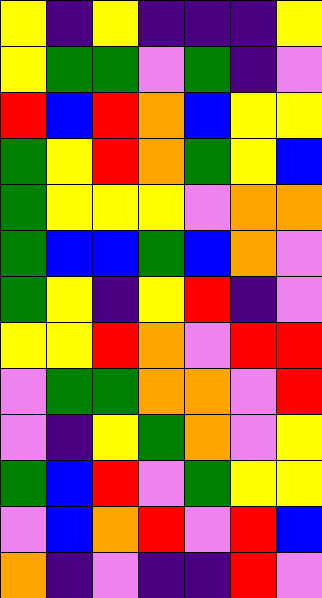[["yellow", "indigo", "yellow", "indigo", "indigo", "indigo", "yellow"], ["yellow", "green", "green", "violet", "green", "indigo", "violet"], ["red", "blue", "red", "orange", "blue", "yellow", "yellow"], ["green", "yellow", "red", "orange", "green", "yellow", "blue"], ["green", "yellow", "yellow", "yellow", "violet", "orange", "orange"], ["green", "blue", "blue", "green", "blue", "orange", "violet"], ["green", "yellow", "indigo", "yellow", "red", "indigo", "violet"], ["yellow", "yellow", "red", "orange", "violet", "red", "red"], ["violet", "green", "green", "orange", "orange", "violet", "red"], ["violet", "indigo", "yellow", "green", "orange", "violet", "yellow"], ["green", "blue", "red", "violet", "green", "yellow", "yellow"], ["violet", "blue", "orange", "red", "violet", "red", "blue"], ["orange", "indigo", "violet", "indigo", "indigo", "red", "violet"]]